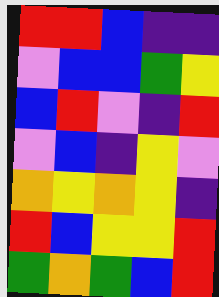[["red", "red", "blue", "indigo", "indigo"], ["violet", "blue", "blue", "green", "yellow"], ["blue", "red", "violet", "indigo", "red"], ["violet", "blue", "indigo", "yellow", "violet"], ["orange", "yellow", "orange", "yellow", "indigo"], ["red", "blue", "yellow", "yellow", "red"], ["green", "orange", "green", "blue", "red"]]